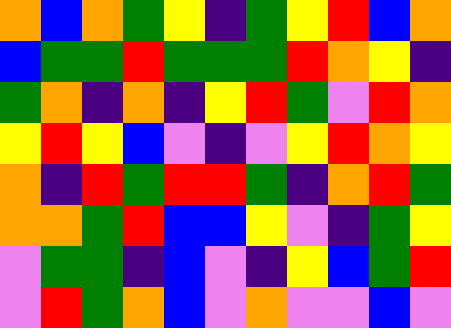[["orange", "blue", "orange", "green", "yellow", "indigo", "green", "yellow", "red", "blue", "orange"], ["blue", "green", "green", "red", "green", "green", "green", "red", "orange", "yellow", "indigo"], ["green", "orange", "indigo", "orange", "indigo", "yellow", "red", "green", "violet", "red", "orange"], ["yellow", "red", "yellow", "blue", "violet", "indigo", "violet", "yellow", "red", "orange", "yellow"], ["orange", "indigo", "red", "green", "red", "red", "green", "indigo", "orange", "red", "green"], ["orange", "orange", "green", "red", "blue", "blue", "yellow", "violet", "indigo", "green", "yellow"], ["violet", "green", "green", "indigo", "blue", "violet", "indigo", "yellow", "blue", "green", "red"], ["violet", "red", "green", "orange", "blue", "violet", "orange", "violet", "violet", "blue", "violet"]]